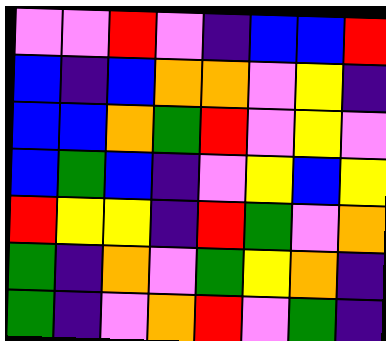[["violet", "violet", "red", "violet", "indigo", "blue", "blue", "red"], ["blue", "indigo", "blue", "orange", "orange", "violet", "yellow", "indigo"], ["blue", "blue", "orange", "green", "red", "violet", "yellow", "violet"], ["blue", "green", "blue", "indigo", "violet", "yellow", "blue", "yellow"], ["red", "yellow", "yellow", "indigo", "red", "green", "violet", "orange"], ["green", "indigo", "orange", "violet", "green", "yellow", "orange", "indigo"], ["green", "indigo", "violet", "orange", "red", "violet", "green", "indigo"]]